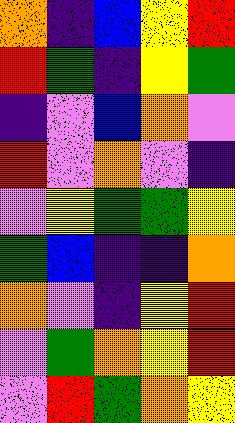[["orange", "indigo", "blue", "yellow", "red"], ["red", "green", "indigo", "yellow", "green"], ["indigo", "violet", "blue", "orange", "violet"], ["red", "violet", "orange", "violet", "indigo"], ["violet", "yellow", "green", "green", "yellow"], ["green", "blue", "indigo", "indigo", "orange"], ["orange", "violet", "indigo", "yellow", "red"], ["violet", "green", "orange", "yellow", "red"], ["violet", "red", "green", "orange", "yellow"]]